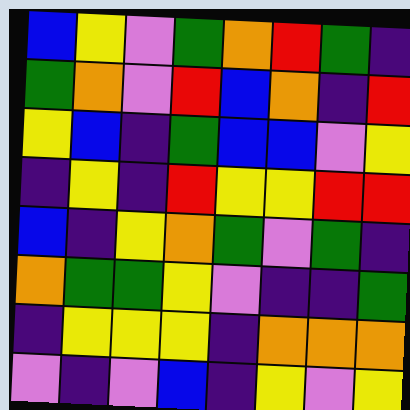[["blue", "yellow", "violet", "green", "orange", "red", "green", "indigo"], ["green", "orange", "violet", "red", "blue", "orange", "indigo", "red"], ["yellow", "blue", "indigo", "green", "blue", "blue", "violet", "yellow"], ["indigo", "yellow", "indigo", "red", "yellow", "yellow", "red", "red"], ["blue", "indigo", "yellow", "orange", "green", "violet", "green", "indigo"], ["orange", "green", "green", "yellow", "violet", "indigo", "indigo", "green"], ["indigo", "yellow", "yellow", "yellow", "indigo", "orange", "orange", "orange"], ["violet", "indigo", "violet", "blue", "indigo", "yellow", "violet", "yellow"]]